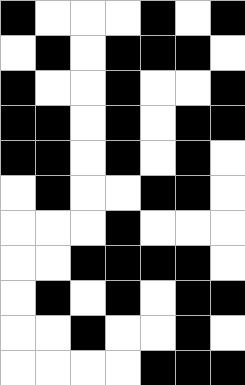[["black", "white", "white", "white", "black", "white", "black"], ["white", "black", "white", "black", "black", "black", "white"], ["black", "white", "white", "black", "white", "white", "black"], ["black", "black", "white", "black", "white", "black", "black"], ["black", "black", "white", "black", "white", "black", "white"], ["white", "black", "white", "white", "black", "black", "white"], ["white", "white", "white", "black", "white", "white", "white"], ["white", "white", "black", "black", "black", "black", "white"], ["white", "black", "white", "black", "white", "black", "black"], ["white", "white", "black", "white", "white", "black", "white"], ["white", "white", "white", "white", "black", "black", "black"]]